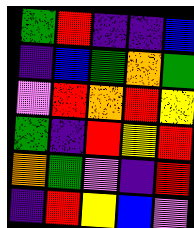[["green", "red", "indigo", "indigo", "blue"], ["indigo", "blue", "green", "orange", "green"], ["violet", "red", "orange", "red", "yellow"], ["green", "indigo", "red", "yellow", "red"], ["orange", "green", "violet", "indigo", "red"], ["indigo", "red", "yellow", "blue", "violet"]]